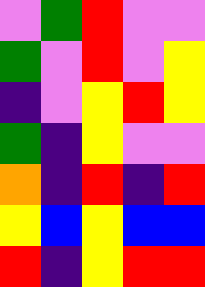[["violet", "green", "red", "violet", "violet"], ["green", "violet", "red", "violet", "yellow"], ["indigo", "violet", "yellow", "red", "yellow"], ["green", "indigo", "yellow", "violet", "violet"], ["orange", "indigo", "red", "indigo", "red"], ["yellow", "blue", "yellow", "blue", "blue"], ["red", "indigo", "yellow", "red", "red"]]